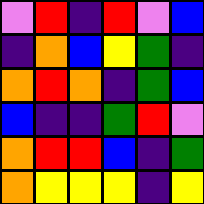[["violet", "red", "indigo", "red", "violet", "blue"], ["indigo", "orange", "blue", "yellow", "green", "indigo"], ["orange", "red", "orange", "indigo", "green", "blue"], ["blue", "indigo", "indigo", "green", "red", "violet"], ["orange", "red", "red", "blue", "indigo", "green"], ["orange", "yellow", "yellow", "yellow", "indigo", "yellow"]]